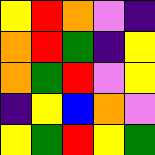[["yellow", "red", "orange", "violet", "indigo"], ["orange", "red", "green", "indigo", "yellow"], ["orange", "green", "red", "violet", "yellow"], ["indigo", "yellow", "blue", "orange", "violet"], ["yellow", "green", "red", "yellow", "green"]]